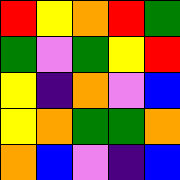[["red", "yellow", "orange", "red", "green"], ["green", "violet", "green", "yellow", "red"], ["yellow", "indigo", "orange", "violet", "blue"], ["yellow", "orange", "green", "green", "orange"], ["orange", "blue", "violet", "indigo", "blue"]]